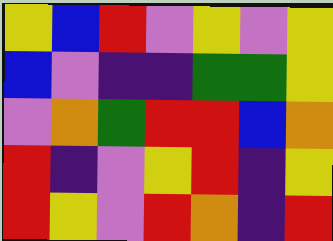[["yellow", "blue", "red", "violet", "yellow", "violet", "yellow"], ["blue", "violet", "indigo", "indigo", "green", "green", "yellow"], ["violet", "orange", "green", "red", "red", "blue", "orange"], ["red", "indigo", "violet", "yellow", "red", "indigo", "yellow"], ["red", "yellow", "violet", "red", "orange", "indigo", "red"]]